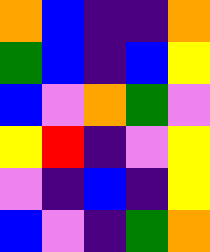[["orange", "blue", "indigo", "indigo", "orange"], ["green", "blue", "indigo", "blue", "yellow"], ["blue", "violet", "orange", "green", "violet"], ["yellow", "red", "indigo", "violet", "yellow"], ["violet", "indigo", "blue", "indigo", "yellow"], ["blue", "violet", "indigo", "green", "orange"]]